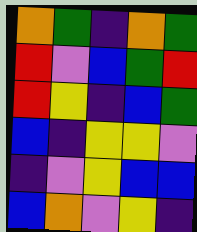[["orange", "green", "indigo", "orange", "green"], ["red", "violet", "blue", "green", "red"], ["red", "yellow", "indigo", "blue", "green"], ["blue", "indigo", "yellow", "yellow", "violet"], ["indigo", "violet", "yellow", "blue", "blue"], ["blue", "orange", "violet", "yellow", "indigo"]]